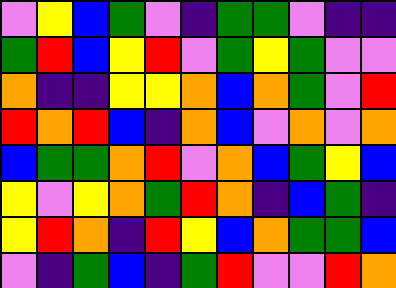[["violet", "yellow", "blue", "green", "violet", "indigo", "green", "green", "violet", "indigo", "indigo"], ["green", "red", "blue", "yellow", "red", "violet", "green", "yellow", "green", "violet", "violet"], ["orange", "indigo", "indigo", "yellow", "yellow", "orange", "blue", "orange", "green", "violet", "red"], ["red", "orange", "red", "blue", "indigo", "orange", "blue", "violet", "orange", "violet", "orange"], ["blue", "green", "green", "orange", "red", "violet", "orange", "blue", "green", "yellow", "blue"], ["yellow", "violet", "yellow", "orange", "green", "red", "orange", "indigo", "blue", "green", "indigo"], ["yellow", "red", "orange", "indigo", "red", "yellow", "blue", "orange", "green", "green", "blue"], ["violet", "indigo", "green", "blue", "indigo", "green", "red", "violet", "violet", "red", "orange"]]